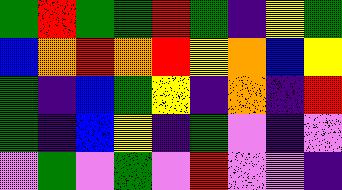[["green", "red", "green", "green", "red", "green", "indigo", "yellow", "green"], ["blue", "orange", "red", "orange", "red", "yellow", "orange", "blue", "yellow"], ["green", "indigo", "blue", "green", "yellow", "indigo", "orange", "indigo", "red"], ["green", "indigo", "blue", "yellow", "indigo", "green", "violet", "indigo", "violet"], ["violet", "green", "violet", "green", "violet", "red", "violet", "violet", "indigo"]]